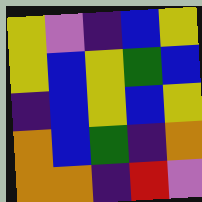[["yellow", "violet", "indigo", "blue", "yellow"], ["yellow", "blue", "yellow", "green", "blue"], ["indigo", "blue", "yellow", "blue", "yellow"], ["orange", "blue", "green", "indigo", "orange"], ["orange", "orange", "indigo", "red", "violet"]]